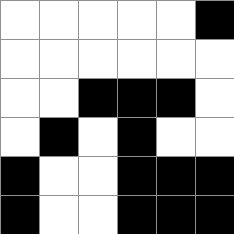[["white", "white", "white", "white", "white", "black"], ["white", "white", "white", "white", "white", "white"], ["white", "white", "black", "black", "black", "white"], ["white", "black", "white", "black", "white", "white"], ["black", "white", "white", "black", "black", "black"], ["black", "white", "white", "black", "black", "black"]]